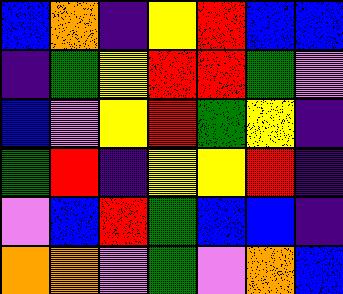[["blue", "orange", "indigo", "yellow", "red", "blue", "blue"], ["indigo", "green", "yellow", "red", "red", "green", "violet"], ["blue", "violet", "yellow", "red", "green", "yellow", "indigo"], ["green", "red", "indigo", "yellow", "yellow", "red", "indigo"], ["violet", "blue", "red", "green", "blue", "blue", "indigo"], ["orange", "orange", "violet", "green", "violet", "orange", "blue"]]